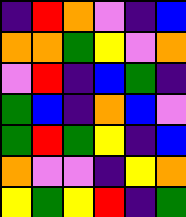[["indigo", "red", "orange", "violet", "indigo", "blue"], ["orange", "orange", "green", "yellow", "violet", "orange"], ["violet", "red", "indigo", "blue", "green", "indigo"], ["green", "blue", "indigo", "orange", "blue", "violet"], ["green", "red", "green", "yellow", "indigo", "blue"], ["orange", "violet", "violet", "indigo", "yellow", "orange"], ["yellow", "green", "yellow", "red", "indigo", "green"]]